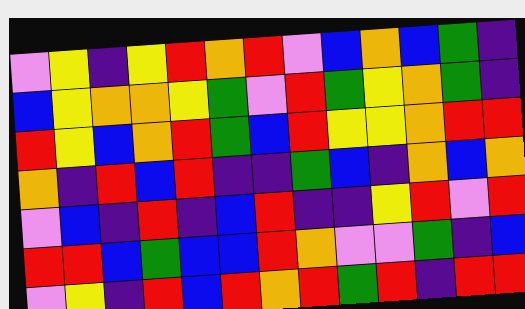[["violet", "yellow", "indigo", "yellow", "red", "orange", "red", "violet", "blue", "orange", "blue", "green", "indigo"], ["blue", "yellow", "orange", "orange", "yellow", "green", "violet", "red", "green", "yellow", "orange", "green", "indigo"], ["red", "yellow", "blue", "orange", "red", "green", "blue", "red", "yellow", "yellow", "orange", "red", "red"], ["orange", "indigo", "red", "blue", "red", "indigo", "indigo", "green", "blue", "indigo", "orange", "blue", "orange"], ["violet", "blue", "indigo", "red", "indigo", "blue", "red", "indigo", "indigo", "yellow", "red", "violet", "red"], ["red", "red", "blue", "green", "blue", "blue", "red", "orange", "violet", "violet", "green", "indigo", "blue"], ["violet", "yellow", "indigo", "red", "blue", "red", "orange", "red", "green", "red", "indigo", "red", "red"]]